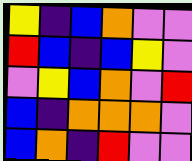[["yellow", "indigo", "blue", "orange", "violet", "violet"], ["red", "blue", "indigo", "blue", "yellow", "violet"], ["violet", "yellow", "blue", "orange", "violet", "red"], ["blue", "indigo", "orange", "orange", "orange", "violet"], ["blue", "orange", "indigo", "red", "violet", "violet"]]